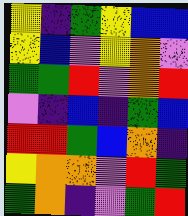[["yellow", "indigo", "green", "yellow", "blue", "blue"], ["yellow", "blue", "violet", "yellow", "orange", "violet"], ["green", "green", "red", "violet", "orange", "red"], ["violet", "indigo", "blue", "indigo", "green", "blue"], ["red", "red", "green", "blue", "orange", "indigo"], ["yellow", "orange", "orange", "violet", "red", "green"], ["green", "orange", "indigo", "violet", "green", "red"]]